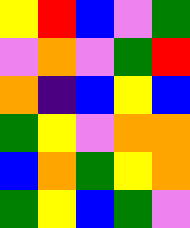[["yellow", "red", "blue", "violet", "green"], ["violet", "orange", "violet", "green", "red"], ["orange", "indigo", "blue", "yellow", "blue"], ["green", "yellow", "violet", "orange", "orange"], ["blue", "orange", "green", "yellow", "orange"], ["green", "yellow", "blue", "green", "violet"]]